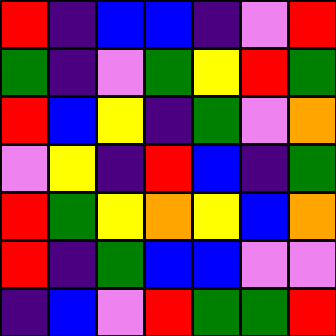[["red", "indigo", "blue", "blue", "indigo", "violet", "red"], ["green", "indigo", "violet", "green", "yellow", "red", "green"], ["red", "blue", "yellow", "indigo", "green", "violet", "orange"], ["violet", "yellow", "indigo", "red", "blue", "indigo", "green"], ["red", "green", "yellow", "orange", "yellow", "blue", "orange"], ["red", "indigo", "green", "blue", "blue", "violet", "violet"], ["indigo", "blue", "violet", "red", "green", "green", "red"]]